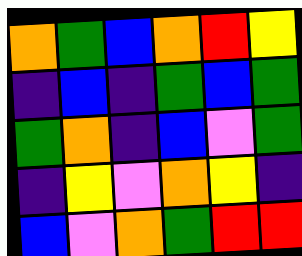[["orange", "green", "blue", "orange", "red", "yellow"], ["indigo", "blue", "indigo", "green", "blue", "green"], ["green", "orange", "indigo", "blue", "violet", "green"], ["indigo", "yellow", "violet", "orange", "yellow", "indigo"], ["blue", "violet", "orange", "green", "red", "red"]]